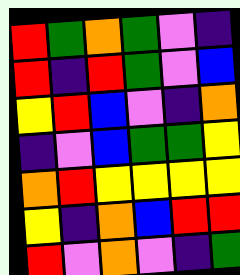[["red", "green", "orange", "green", "violet", "indigo"], ["red", "indigo", "red", "green", "violet", "blue"], ["yellow", "red", "blue", "violet", "indigo", "orange"], ["indigo", "violet", "blue", "green", "green", "yellow"], ["orange", "red", "yellow", "yellow", "yellow", "yellow"], ["yellow", "indigo", "orange", "blue", "red", "red"], ["red", "violet", "orange", "violet", "indigo", "green"]]